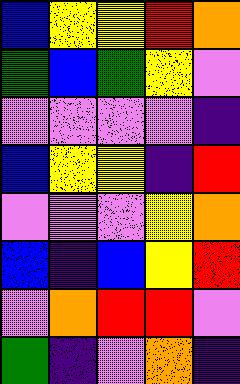[["blue", "yellow", "yellow", "red", "orange"], ["green", "blue", "green", "yellow", "violet"], ["violet", "violet", "violet", "violet", "indigo"], ["blue", "yellow", "yellow", "indigo", "red"], ["violet", "violet", "violet", "yellow", "orange"], ["blue", "indigo", "blue", "yellow", "red"], ["violet", "orange", "red", "red", "violet"], ["green", "indigo", "violet", "orange", "indigo"]]